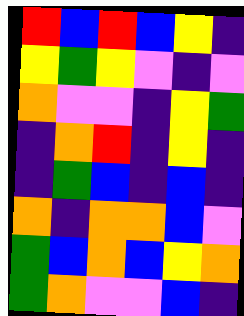[["red", "blue", "red", "blue", "yellow", "indigo"], ["yellow", "green", "yellow", "violet", "indigo", "violet"], ["orange", "violet", "violet", "indigo", "yellow", "green"], ["indigo", "orange", "red", "indigo", "yellow", "indigo"], ["indigo", "green", "blue", "indigo", "blue", "indigo"], ["orange", "indigo", "orange", "orange", "blue", "violet"], ["green", "blue", "orange", "blue", "yellow", "orange"], ["green", "orange", "violet", "violet", "blue", "indigo"]]